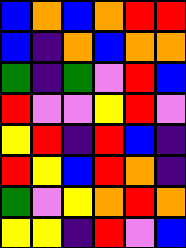[["blue", "orange", "blue", "orange", "red", "red"], ["blue", "indigo", "orange", "blue", "orange", "orange"], ["green", "indigo", "green", "violet", "red", "blue"], ["red", "violet", "violet", "yellow", "red", "violet"], ["yellow", "red", "indigo", "red", "blue", "indigo"], ["red", "yellow", "blue", "red", "orange", "indigo"], ["green", "violet", "yellow", "orange", "red", "orange"], ["yellow", "yellow", "indigo", "red", "violet", "blue"]]